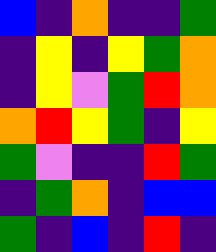[["blue", "indigo", "orange", "indigo", "indigo", "green"], ["indigo", "yellow", "indigo", "yellow", "green", "orange"], ["indigo", "yellow", "violet", "green", "red", "orange"], ["orange", "red", "yellow", "green", "indigo", "yellow"], ["green", "violet", "indigo", "indigo", "red", "green"], ["indigo", "green", "orange", "indigo", "blue", "blue"], ["green", "indigo", "blue", "indigo", "red", "indigo"]]